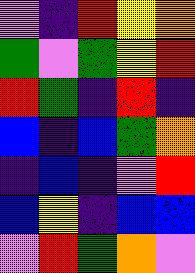[["violet", "indigo", "red", "yellow", "orange"], ["green", "violet", "green", "yellow", "red"], ["red", "green", "indigo", "red", "indigo"], ["blue", "indigo", "blue", "green", "orange"], ["indigo", "blue", "indigo", "violet", "red"], ["blue", "yellow", "indigo", "blue", "blue"], ["violet", "red", "green", "orange", "violet"]]